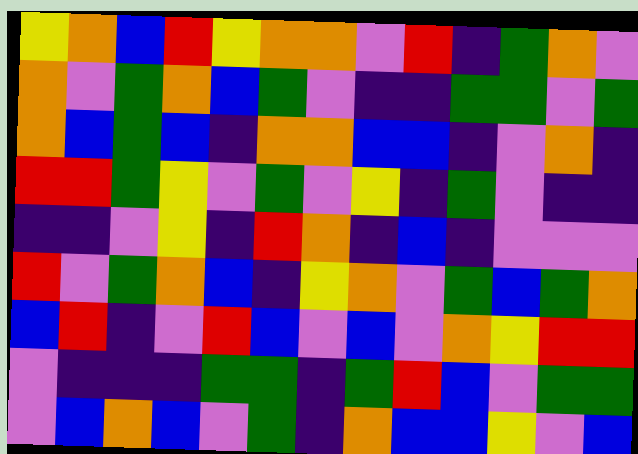[["yellow", "orange", "blue", "red", "yellow", "orange", "orange", "violet", "red", "indigo", "green", "orange", "violet"], ["orange", "violet", "green", "orange", "blue", "green", "violet", "indigo", "indigo", "green", "green", "violet", "green"], ["orange", "blue", "green", "blue", "indigo", "orange", "orange", "blue", "blue", "indigo", "violet", "orange", "indigo"], ["red", "red", "green", "yellow", "violet", "green", "violet", "yellow", "indigo", "green", "violet", "indigo", "indigo"], ["indigo", "indigo", "violet", "yellow", "indigo", "red", "orange", "indigo", "blue", "indigo", "violet", "violet", "violet"], ["red", "violet", "green", "orange", "blue", "indigo", "yellow", "orange", "violet", "green", "blue", "green", "orange"], ["blue", "red", "indigo", "violet", "red", "blue", "violet", "blue", "violet", "orange", "yellow", "red", "red"], ["violet", "indigo", "indigo", "indigo", "green", "green", "indigo", "green", "red", "blue", "violet", "green", "green"], ["violet", "blue", "orange", "blue", "violet", "green", "indigo", "orange", "blue", "blue", "yellow", "violet", "blue"]]